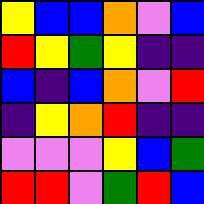[["yellow", "blue", "blue", "orange", "violet", "blue"], ["red", "yellow", "green", "yellow", "indigo", "indigo"], ["blue", "indigo", "blue", "orange", "violet", "red"], ["indigo", "yellow", "orange", "red", "indigo", "indigo"], ["violet", "violet", "violet", "yellow", "blue", "green"], ["red", "red", "violet", "green", "red", "blue"]]